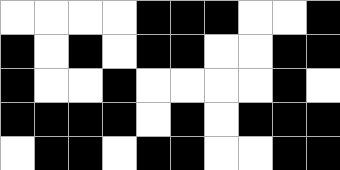[["white", "white", "white", "white", "black", "black", "black", "white", "white", "black"], ["black", "white", "black", "white", "black", "black", "white", "white", "black", "black"], ["black", "white", "white", "black", "white", "white", "white", "white", "black", "white"], ["black", "black", "black", "black", "white", "black", "white", "black", "black", "black"], ["white", "black", "black", "white", "black", "black", "white", "white", "black", "black"]]